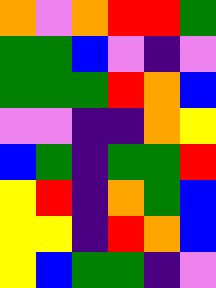[["orange", "violet", "orange", "red", "red", "green"], ["green", "green", "blue", "violet", "indigo", "violet"], ["green", "green", "green", "red", "orange", "blue"], ["violet", "violet", "indigo", "indigo", "orange", "yellow"], ["blue", "green", "indigo", "green", "green", "red"], ["yellow", "red", "indigo", "orange", "green", "blue"], ["yellow", "yellow", "indigo", "red", "orange", "blue"], ["yellow", "blue", "green", "green", "indigo", "violet"]]